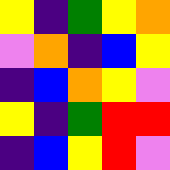[["yellow", "indigo", "green", "yellow", "orange"], ["violet", "orange", "indigo", "blue", "yellow"], ["indigo", "blue", "orange", "yellow", "violet"], ["yellow", "indigo", "green", "red", "red"], ["indigo", "blue", "yellow", "red", "violet"]]